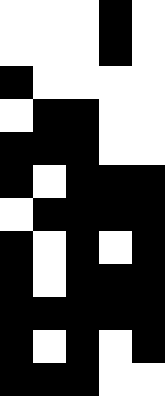[["white", "white", "white", "black", "white"], ["white", "white", "white", "black", "white"], ["black", "white", "white", "white", "white"], ["white", "black", "black", "white", "white"], ["black", "black", "black", "white", "white"], ["black", "white", "black", "black", "black"], ["white", "black", "black", "black", "black"], ["black", "white", "black", "white", "black"], ["black", "white", "black", "black", "black"], ["black", "black", "black", "black", "black"], ["black", "white", "black", "white", "black"], ["black", "black", "black", "white", "white"]]